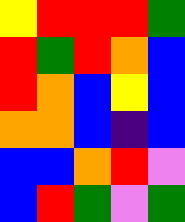[["yellow", "red", "red", "red", "green"], ["red", "green", "red", "orange", "blue"], ["red", "orange", "blue", "yellow", "blue"], ["orange", "orange", "blue", "indigo", "blue"], ["blue", "blue", "orange", "red", "violet"], ["blue", "red", "green", "violet", "green"]]